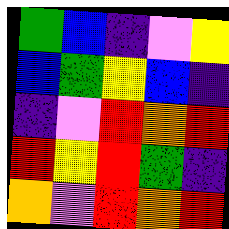[["green", "blue", "indigo", "violet", "yellow"], ["blue", "green", "yellow", "blue", "indigo"], ["indigo", "violet", "red", "orange", "red"], ["red", "yellow", "red", "green", "indigo"], ["orange", "violet", "red", "orange", "red"]]